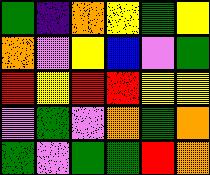[["green", "indigo", "orange", "yellow", "green", "yellow"], ["orange", "violet", "yellow", "blue", "violet", "green"], ["red", "yellow", "red", "red", "yellow", "yellow"], ["violet", "green", "violet", "orange", "green", "orange"], ["green", "violet", "green", "green", "red", "orange"]]